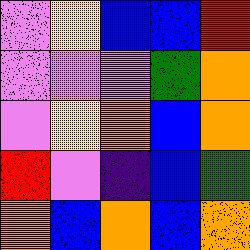[["violet", "yellow", "blue", "blue", "red"], ["violet", "violet", "violet", "green", "orange"], ["violet", "yellow", "orange", "blue", "orange"], ["red", "violet", "indigo", "blue", "green"], ["orange", "blue", "orange", "blue", "orange"]]